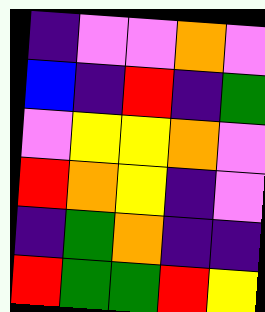[["indigo", "violet", "violet", "orange", "violet"], ["blue", "indigo", "red", "indigo", "green"], ["violet", "yellow", "yellow", "orange", "violet"], ["red", "orange", "yellow", "indigo", "violet"], ["indigo", "green", "orange", "indigo", "indigo"], ["red", "green", "green", "red", "yellow"]]